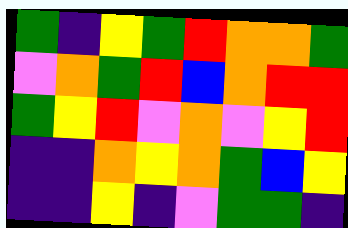[["green", "indigo", "yellow", "green", "red", "orange", "orange", "green"], ["violet", "orange", "green", "red", "blue", "orange", "red", "red"], ["green", "yellow", "red", "violet", "orange", "violet", "yellow", "red"], ["indigo", "indigo", "orange", "yellow", "orange", "green", "blue", "yellow"], ["indigo", "indigo", "yellow", "indigo", "violet", "green", "green", "indigo"]]